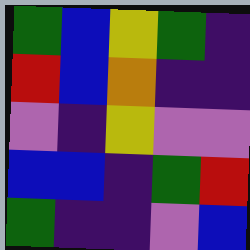[["green", "blue", "yellow", "green", "indigo"], ["red", "blue", "orange", "indigo", "indigo"], ["violet", "indigo", "yellow", "violet", "violet"], ["blue", "blue", "indigo", "green", "red"], ["green", "indigo", "indigo", "violet", "blue"]]